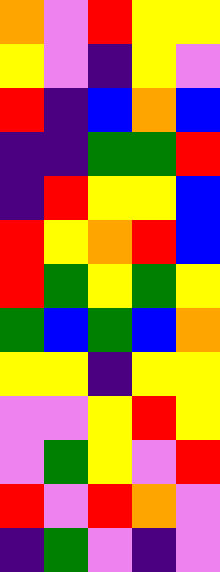[["orange", "violet", "red", "yellow", "yellow"], ["yellow", "violet", "indigo", "yellow", "violet"], ["red", "indigo", "blue", "orange", "blue"], ["indigo", "indigo", "green", "green", "red"], ["indigo", "red", "yellow", "yellow", "blue"], ["red", "yellow", "orange", "red", "blue"], ["red", "green", "yellow", "green", "yellow"], ["green", "blue", "green", "blue", "orange"], ["yellow", "yellow", "indigo", "yellow", "yellow"], ["violet", "violet", "yellow", "red", "yellow"], ["violet", "green", "yellow", "violet", "red"], ["red", "violet", "red", "orange", "violet"], ["indigo", "green", "violet", "indigo", "violet"]]